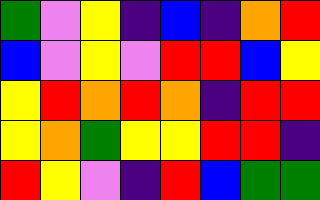[["green", "violet", "yellow", "indigo", "blue", "indigo", "orange", "red"], ["blue", "violet", "yellow", "violet", "red", "red", "blue", "yellow"], ["yellow", "red", "orange", "red", "orange", "indigo", "red", "red"], ["yellow", "orange", "green", "yellow", "yellow", "red", "red", "indigo"], ["red", "yellow", "violet", "indigo", "red", "blue", "green", "green"]]